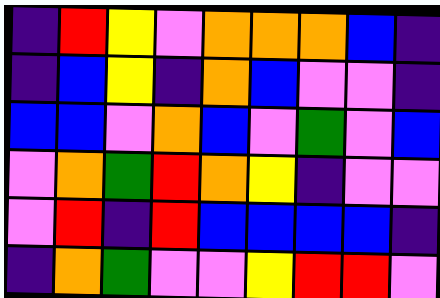[["indigo", "red", "yellow", "violet", "orange", "orange", "orange", "blue", "indigo"], ["indigo", "blue", "yellow", "indigo", "orange", "blue", "violet", "violet", "indigo"], ["blue", "blue", "violet", "orange", "blue", "violet", "green", "violet", "blue"], ["violet", "orange", "green", "red", "orange", "yellow", "indigo", "violet", "violet"], ["violet", "red", "indigo", "red", "blue", "blue", "blue", "blue", "indigo"], ["indigo", "orange", "green", "violet", "violet", "yellow", "red", "red", "violet"]]